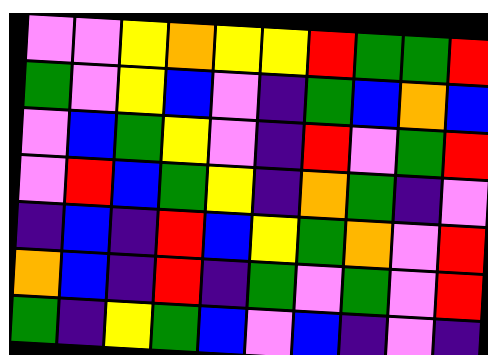[["violet", "violet", "yellow", "orange", "yellow", "yellow", "red", "green", "green", "red"], ["green", "violet", "yellow", "blue", "violet", "indigo", "green", "blue", "orange", "blue"], ["violet", "blue", "green", "yellow", "violet", "indigo", "red", "violet", "green", "red"], ["violet", "red", "blue", "green", "yellow", "indigo", "orange", "green", "indigo", "violet"], ["indigo", "blue", "indigo", "red", "blue", "yellow", "green", "orange", "violet", "red"], ["orange", "blue", "indigo", "red", "indigo", "green", "violet", "green", "violet", "red"], ["green", "indigo", "yellow", "green", "blue", "violet", "blue", "indigo", "violet", "indigo"]]